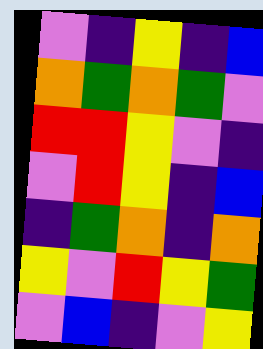[["violet", "indigo", "yellow", "indigo", "blue"], ["orange", "green", "orange", "green", "violet"], ["red", "red", "yellow", "violet", "indigo"], ["violet", "red", "yellow", "indigo", "blue"], ["indigo", "green", "orange", "indigo", "orange"], ["yellow", "violet", "red", "yellow", "green"], ["violet", "blue", "indigo", "violet", "yellow"]]